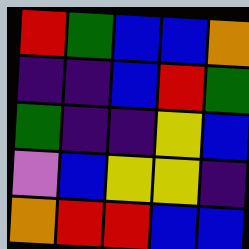[["red", "green", "blue", "blue", "orange"], ["indigo", "indigo", "blue", "red", "green"], ["green", "indigo", "indigo", "yellow", "blue"], ["violet", "blue", "yellow", "yellow", "indigo"], ["orange", "red", "red", "blue", "blue"]]